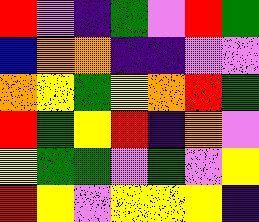[["red", "violet", "indigo", "green", "violet", "red", "green"], ["blue", "orange", "orange", "indigo", "indigo", "violet", "violet"], ["orange", "yellow", "green", "yellow", "orange", "red", "green"], ["red", "green", "yellow", "red", "indigo", "orange", "violet"], ["yellow", "green", "green", "violet", "green", "violet", "yellow"], ["red", "yellow", "violet", "yellow", "yellow", "yellow", "indigo"]]